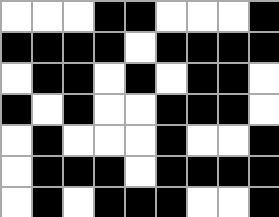[["white", "white", "white", "black", "black", "white", "white", "white", "black"], ["black", "black", "black", "black", "white", "black", "black", "black", "black"], ["white", "black", "black", "white", "black", "white", "black", "black", "white"], ["black", "white", "black", "white", "white", "black", "black", "black", "white"], ["white", "black", "white", "white", "white", "black", "white", "white", "black"], ["white", "black", "black", "black", "white", "black", "black", "black", "black"], ["white", "black", "white", "black", "black", "black", "white", "white", "black"]]